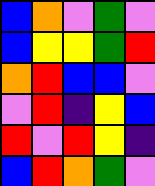[["blue", "orange", "violet", "green", "violet"], ["blue", "yellow", "yellow", "green", "red"], ["orange", "red", "blue", "blue", "violet"], ["violet", "red", "indigo", "yellow", "blue"], ["red", "violet", "red", "yellow", "indigo"], ["blue", "red", "orange", "green", "violet"]]